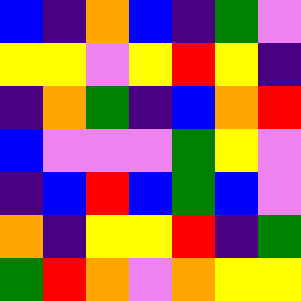[["blue", "indigo", "orange", "blue", "indigo", "green", "violet"], ["yellow", "yellow", "violet", "yellow", "red", "yellow", "indigo"], ["indigo", "orange", "green", "indigo", "blue", "orange", "red"], ["blue", "violet", "violet", "violet", "green", "yellow", "violet"], ["indigo", "blue", "red", "blue", "green", "blue", "violet"], ["orange", "indigo", "yellow", "yellow", "red", "indigo", "green"], ["green", "red", "orange", "violet", "orange", "yellow", "yellow"]]